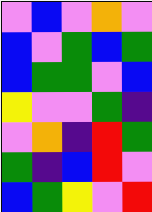[["violet", "blue", "violet", "orange", "violet"], ["blue", "violet", "green", "blue", "green"], ["blue", "green", "green", "violet", "blue"], ["yellow", "violet", "violet", "green", "indigo"], ["violet", "orange", "indigo", "red", "green"], ["green", "indigo", "blue", "red", "violet"], ["blue", "green", "yellow", "violet", "red"]]